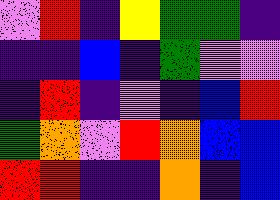[["violet", "red", "indigo", "yellow", "green", "green", "indigo"], ["indigo", "indigo", "blue", "indigo", "green", "violet", "violet"], ["indigo", "red", "indigo", "violet", "indigo", "blue", "red"], ["green", "orange", "violet", "red", "orange", "blue", "blue"], ["red", "red", "indigo", "indigo", "orange", "indigo", "blue"]]